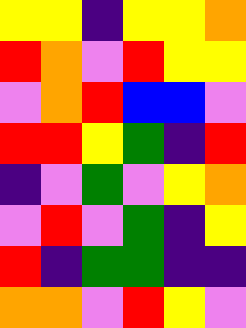[["yellow", "yellow", "indigo", "yellow", "yellow", "orange"], ["red", "orange", "violet", "red", "yellow", "yellow"], ["violet", "orange", "red", "blue", "blue", "violet"], ["red", "red", "yellow", "green", "indigo", "red"], ["indigo", "violet", "green", "violet", "yellow", "orange"], ["violet", "red", "violet", "green", "indigo", "yellow"], ["red", "indigo", "green", "green", "indigo", "indigo"], ["orange", "orange", "violet", "red", "yellow", "violet"]]